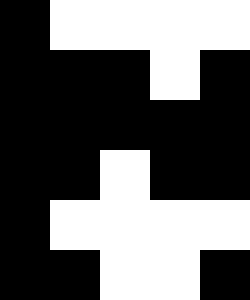[["black", "white", "white", "white", "white"], ["black", "black", "black", "white", "black"], ["black", "black", "black", "black", "black"], ["black", "black", "white", "black", "black"], ["black", "white", "white", "white", "white"], ["black", "black", "white", "white", "black"]]